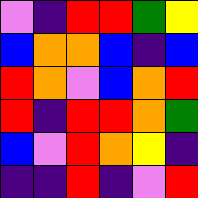[["violet", "indigo", "red", "red", "green", "yellow"], ["blue", "orange", "orange", "blue", "indigo", "blue"], ["red", "orange", "violet", "blue", "orange", "red"], ["red", "indigo", "red", "red", "orange", "green"], ["blue", "violet", "red", "orange", "yellow", "indigo"], ["indigo", "indigo", "red", "indigo", "violet", "red"]]